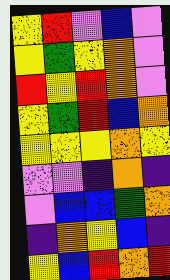[["yellow", "red", "violet", "blue", "violet"], ["yellow", "green", "yellow", "orange", "violet"], ["red", "yellow", "red", "orange", "violet"], ["yellow", "green", "red", "blue", "orange"], ["yellow", "yellow", "yellow", "orange", "yellow"], ["violet", "violet", "indigo", "orange", "indigo"], ["violet", "blue", "blue", "green", "orange"], ["indigo", "orange", "yellow", "blue", "indigo"], ["yellow", "blue", "red", "orange", "red"]]